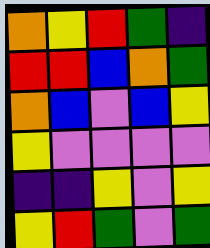[["orange", "yellow", "red", "green", "indigo"], ["red", "red", "blue", "orange", "green"], ["orange", "blue", "violet", "blue", "yellow"], ["yellow", "violet", "violet", "violet", "violet"], ["indigo", "indigo", "yellow", "violet", "yellow"], ["yellow", "red", "green", "violet", "green"]]